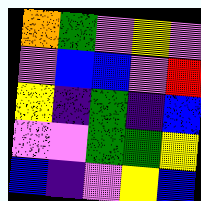[["orange", "green", "violet", "yellow", "violet"], ["violet", "blue", "blue", "violet", "red"], ["yellow", "indigo", "green", "indigo", "blue"], ["violet", "violet", "green", "green", "yellow"], ["blue", "indigo", "violet", "yellow", "blue"]]